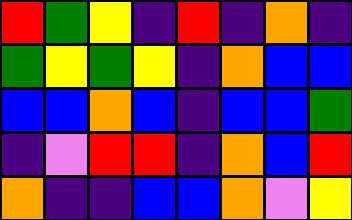[["red", "green", "yellow", "indigo", "red", "indigo", "orange", "indigo"], ["green", "yellow", "green", "yellow", "indigo", "orange", "blue", "blue"], ["blue", "blue", "orange", "blue", "indigo", "blue", "blue", "green"], ["indigo", "violet", "red", "red", "indigo", "orange", "blue", "red"], ["orange", "indigo", "indigo", "blue", "blue", "orange", "violet", "yellow"]]